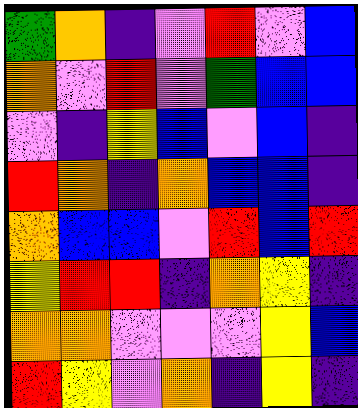[["green", "orange", "indigo", "violet", "red", "violet", "blue"], ["orange", "violet", "red", "violet", "green", "blue", "blue"], ["violet", "indigo", "yellow", "blue", "violet", "blue", "indigo"], ["red", "orange", "indigo", "orange", "blue", "blue", "indigo"], ["orange", "blue", "blue", "violet", "red", "blue", "red"], ["yellow", "red", "red", "indigo", "orange", "yellow", "indigo"], ["orange", "orange", "violet", "violet", "violet", "yellow", "blue"], ["red", "yellow", "violet", "orange", "indigo", "yellow", "indigo"]]